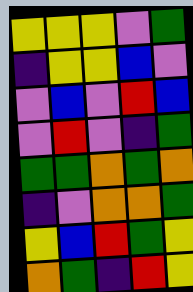[["yellow", "yellow", "yellow", "violet", "green"], ["indigo", "yellow", "yellow", "blue", "violet"], ["violet", "blue", "violet", "red", "blue"], ["violet", "red", "violet", "indigo", "green"], ["green", "green", "orange", "green", "orange"], ["indigo", "violet", "orange", "orange", "green"], ["yellow", "blue", "red", "green", "yellow"], ["orange", "green", "indigo", "red", "yellow"]]